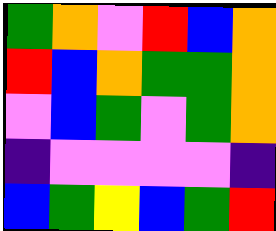[["green", "orange", "violet", "red", "blue", "orange"], ["red", "blue", "orange", "green", "green", "orange"], ["violet", "blue", "green", "violet", "green", "orange"], ["indigo", "violet", "violet", "violet", "violet", "indigo"], ["blue", "green", "yellow", "blue", "green", "red"]]